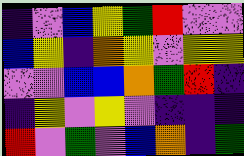[["indigo", "violet", "blue", "yellow", "green", "red", "violet", "violet"], ["blue", "yellow", "indigo", "orange", "yellow", "violet", "yellow", "yellow"], ["violet", "violet", "blue", "blue", "orange", "green", "red", "indigo"], ["indigo", "yellow", "violet", "yellow", "violet", "indigo", "indigo", "indigo"], ["red", "violet", "green", "violet", "blue", "orange", "indigo", "green"]]